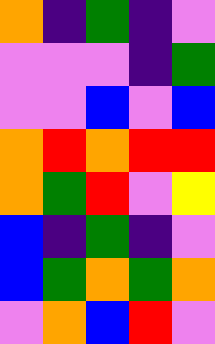[["orange", "indigo", "green", "indigo", "violet"], ["violet", "violet", "violet", "indigo", "green"], ["violet", "violet", "blue", "violet", "blue"], ["orange", "red", "orange", "red", "red"], ["orange", "green", "red", "violet", "yellow"], ["blue", "indigo", "green", "indigo", "violet"], ["blue", "green", "orange", "green", "orange"], ["violet", "orange", "blue", "red", "violet"]]